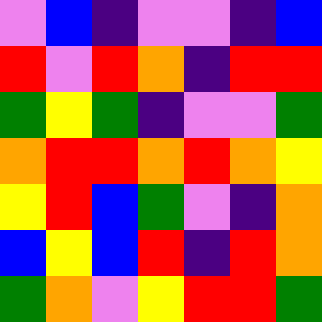[["violet", "blue", "indigo", "violet", "violet", "indigo", "blue"], ["red", "violet", "red", "orange", "indigo", "red", "red"], ["green", "yellow", "green", "indigo", "violet", "violet", "green"], ["orange", "red", "red", "orange", "red", "orange", "yellow"], ["yellow", "red", "blue", "green", "violet", "indigo", "orange"], ["blue", "yellow", "blue", "red", "indigo", "red", "orange"], ["green", "orange", "violet", "yellow", "red", "red", "green"]]